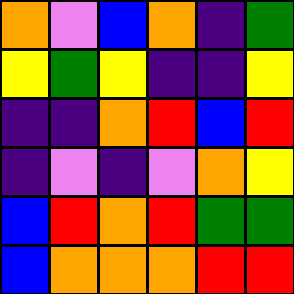[["orange", "violet", "blue", "orange", "indigo", "green"], ["yellow", "green", "yellow", "indigo", "indigo", "yellow"], ["indigo", "indigo", "orange", "red", "blue", "red"], ["indigo", "violet", "indigo", "violet", "orange", "yellow"], ["blue", "red", "orange", "red", "green", "green"], ["blue", "orange", "orange", "orange", "red", "red"]]